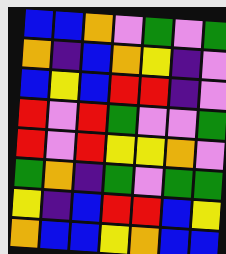[["blue", "blue", "orange", "violet", "green", "violet", "green"], ["orange", "indigo", "blue", "orange", "yellow", "indigo", "violet"], ["blue", "yellow", "blue", "red", "red", "indigo", "violet"], ["red", "violet", "red", "green", "violet", "violet", "green"], ["red", "violet", "red", "yellow", "yellow", "orange", "violet"], ["green", "orange", "indigo", "green", "violet", "green", "green"], ["yellow", "indigo", "blue", "red", "red", "blue", "yellow"], ["orange", "blue", "blue", "yellow", "orange", "blue", "blue"]]